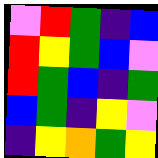[["violet", "red", "green", "indigo", "blue"], ["red", "yellow", "green", "blue", "violet"], ["red", "green", "blue", "indigo", "green"], ["blue", "green", "indigo", "yellow", "violet"], ["indigo", "yellow", "orange", "green", "yellow"]]